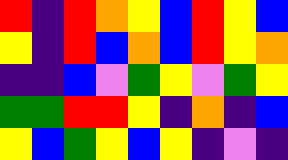[["red", "indigo", "red", "orange", "yellow", "blue", "red", "yellow", "blue"], ["yellow", "indigo", "red", "blue", "orange", "blue", "red", "yellow", "orange"], ["indigo", "indigo", "blue", "violet", "green", "yellow", "violet", "green", "yellow"], ["green", "green", "red", "red", "yellow", "indigo", "orange", "indigo", "blue"], ["yellow", "blue", "green", "yellow", "blue", "yellow", "indigo", "violet", "indigo"]]